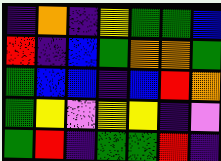[["indigo", "orange", "indigo", "yellow", "green", "green", "blue"], ["red", "indigo", "blue", "green", "orange", "orange", "green"], ["green", "blue", "blue", "indigo", "blue", "red", "orange"], ["green", "yellow", "violet", "yellow", "yellow", "indigo", "violet"], ["green", "red", "indigo", "green", "green", "red", "indigo"]]